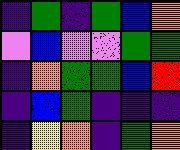[["indigo", "green", "indigo", "green", "blue", "orange"], ["violet", "blue", "violet", "violet", "green", "green"], ["indigo", "orange", "green", "green", "blue", "red"], ["indigo", "blue", "green", "indigo", "indigo", "indigo"], ["indigo", "yellow", "orange", "indigo", "green", "orange"]]